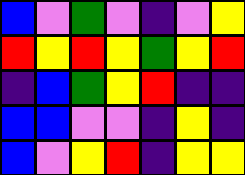[["blue", "violet", "green", "violet", "indigo", "violet", "yellow"], ["red", "yellow", "red", "yellow", "green", "yellow", "red"], ["indigo", "blue", "green", "yellow", "red", "indigo", "indigo"], ["blue", "blue", "violet", "violet", "indigo", "yellow", "indigo"], ["blue", "violet", "yellow", "red", "indigo", "yellow", "yellow"]]